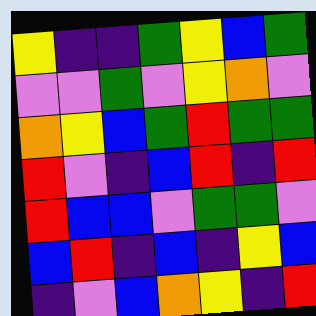[["yellow", "indigo", "indigo", "green", "yellow", "blue", "green"], ["violet", "violet", "green", "violet", "yellow", "orange", "violet"], ["orange", "yellow", "blue", "green", "red", "green", "green"], ["red", "violet", "indigo", "blue", "red", "indigo", "red"], ["red", "blue", "blue", "violet", "green", "green", "violet"], ["blue", "red", "indigo", "blue", "indigo", "yellow", "blue"], ["indigo", "violet", "blue", "orange", "yellow", "indigo", "red"]]